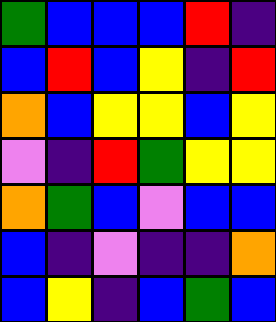[["green", "blue", "blue", "blue", "red", "indigo"], ["blue", "red", "blue", "yellow", "indigo", "red"], ["orange", "blue", "yellow", "yellow", "blue", "yellow"], ["violet", "indigo", "red", "green", "yellow", "yellow"], ["orange", "green", "blue", "violet", "blue", "blue"], ["blue", "indigo", "violet", "indigo", "indigo", "orange"], ["blue", "yellow", "indigo", "blue", "green", "blue"]]